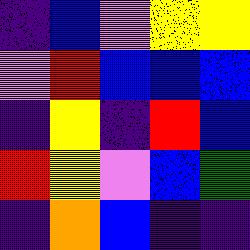[["indigo", "blue", "violet", "yellow", "yellow"], ["violet", "red", "blue", "blue", "blue"], ["indigo", "yellow", "indigo", "red", "blue"], ["red", "yellow", "violet", "blue", "green"], ["indigo", "orange", "blue", "indigo", "indigo"]]